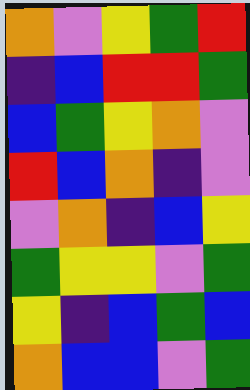[["orange", "violet", "yellow", "green", "red"], ["indigo", "blue", "red", "red", "green"], ["blue", "green", "yellow", "orange", "violet"], ["red", "blue", "orange", "indigo", "violet"], ["violet", "orange", "indigo", "blue", "yellow"], ["green", "yellow", "yellow", "violet", "green"], ["yellow", "indigo", "blue", "green", "blue"], ["orange", "blue", "blue", "violet", "green"]]